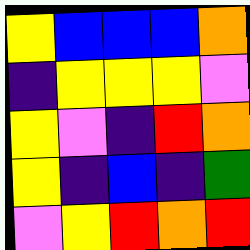[["yellow", "blue", "blue", "blue", "orange"], ["indigo", "yellow", "yellow", "yellow", "violet"], ["yellow", "violet", "indigo", "red", "orange"], ["yellow", "indigo", "blue", "indigo", "green"], ["violet", "yellow", "red", "orange", "red"]]